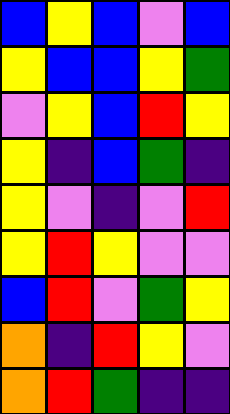[["blue", "yellow", "blue", "violet", "blue"], ["yellow", "blue", "blue", "yellow", "green"], ["violet", "yellow", "blue", "red", "yellow"], ["yellow", "indigo", "blue", "green", "indigo"], ["yellow", "violet", "indigo", "violet", "red"], ["yellow", "red", "yellow", "violet", "violet"], ["blue", "red", "violet", "green", "yellow"], ["orange", "indigo", "red", "yellow", "violet"], ["orange", "red", "green", "indigo", "indigo"]]